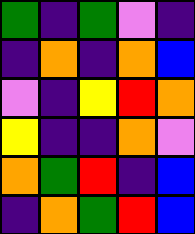[["green", "indigo", "green", "violet", "indigo"], ["indigo", "orange", "indigo", "orange", "blue"], ["violet", "indigo", "yellow", "red", "orange"], ["yellow", "indigo", "indigo", "orange", "violet"], ["orange", "green", "red", "indigo", "blue"], ["indigo", "orange", "green", "red", "blue"]]